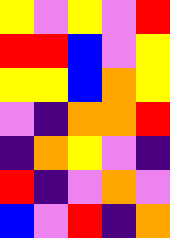[["yellow", "violet", "yellow", "violet", "red"], ["red", "red", "blue", "violet", "yellow"], ["yellow", "yellow", "blue", "orange", "yellow"], ["violet", "indigo", "orange", "orange", "red"], ["indigo", "orange", "yellow", "violet", "indigo"], ["red", "indigo", "violet", "orange", "violet"], ["blue", "violet", "red", "indigo", "orange"]]